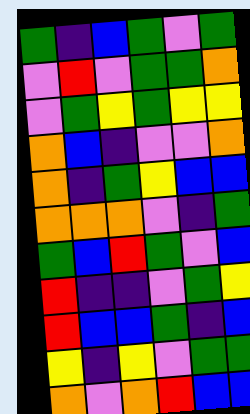[["green", "indigo", "blue", "green", "violet", "green"], ["violet", "red", "violet", "green", "green", "orange"], ["violet", "green", "yellow", "green", "yellow", "yellow"], ["orange", "blue", "indigo", "violet", "violet", "orange"], ["orange", "indigo", "green", "yellow", "blue", "blue"], ["orange", "orange", "orange", "violet", "indigo", "green"], ["green", "blue", "red", "green", "violet", "blue"], ["red", "indigo", "indigo", "violet", "green", "yellow"], ["red", "blue", "blue", "green", "indigo", "blue"], ["yellow", "indigo", "yellow", "violet", "green", "green"], ["orange", "violet", "orange", "red", "blue", "blue"]]